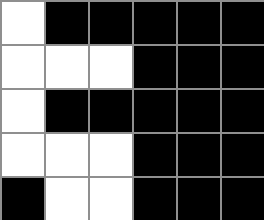[["white", "black", "black", "black", "black", "black"], ["white", "white", "white", "black", "black", "black"], ["white", "black", "black", "black", "black", "black"], ["white", "white", "white", "black", "black", "black"], ["black", "white", "white", "black", "black", "black"]]